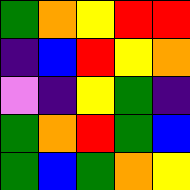[["green", "orange", "yellow", "red", "red"], ["indigo", "blue", "red", "yellow", "orange"], ["violet", "indigo", "yellow", "green", "indigo"], ["green", "orange", "red", "green", "blue"], ["green", "blue", "green", "orange", "yellow"]]